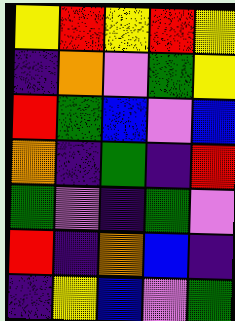[["yellow", "red", "yellow", "red", "yellow"], ["indigo", "orange", "violet", "green", "yellow"], ["red", "green", "blue", "violet", "blue"], ["orange", "indigo", "green", "indigo", "red"], ["green", "violet", "indigo", "green", "violet"], ["red", "indigo", "orange", "blue", "indigo"], ["indigo", "yellow", "blue", "violet", "green"]]